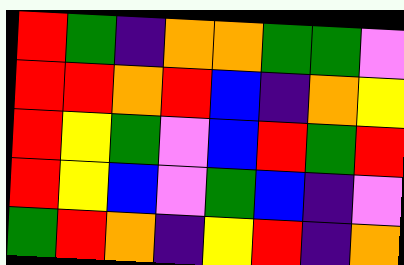[["red", "green", "indigo", "orange", "orange", "green", "green", "violet"], ["red", "red", "orange", "red", "blue", "indigo", "orange", "yellow"], ["red", "yellow", "green", "violet", "blue", "red", "green", "red"], ["red", "yellow", "blue", "violet", "green", "blue", "indigo", "violet"], ["green", "red", "orange", "indigo", "yellow", "red", "indigo", "orange"]]